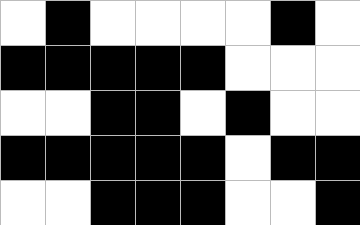[["white", "black", "white", "white", "white", "white", "black", "white"], ["black", "black", "black", "black", "black", "white", "white", "white"], ["white", "white", "black", "black", "white", "black", "white", "white"], ["black", "black", "black", "black", "black", "white", "black", "black"], ["white", "white", "black", "black", "black", "white", "white", "black"]]